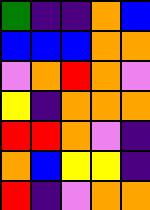[["green", "indigo", "indigo", "orange", "blue"], ["blue", "blue", "blue", "orange", "orange"], ["violet", "orange", "red", "orange", "violet"], ["yellow", "indigo", "orange", "orange", "orange"], ["red", "red", "orange", "violet", "indigo"], ["orange", "blue", "yellow", "yellow", "indigo"], ["red", "indigo", "violet", "orange", "orange"]]